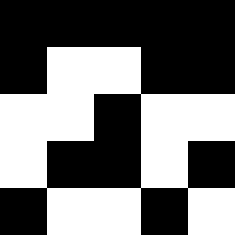[["black", "black", "black", "black", "black"], ["black", "white", "white", "black", "black"], ["white", "white", "black", "white", "white"], ["white", "black", "black", "white", "black"], ["black", "white", "white", "black", "white"]]